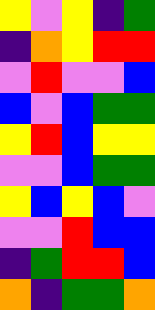[["yellow", "violet", "yellow", "indigo", "green"], ["indigo", "orange", "yellow", "red", "red"], ["violet", "red", "violet", "violet", "blue"], ["blue", "violet", "blue", "green", "green"], ["yellow", "red", "blue", "yellow", "yellow"], ["violet", "violet", "blue", "green", "green"], ["yellow", "blue", "yellow", "blue", "violet"], ["violet", "violet", "red", "blue", "blue"], ["indigo", "green", "red", "red", "blue"], ["orange", "indigo", "green", "green", "orange"]]